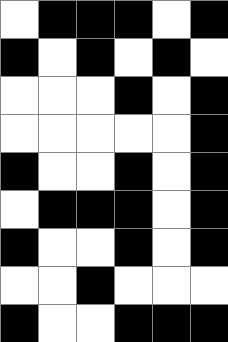[["white", "black", "black", "black", "white", "black"], ["black", "white", "black", "white", "black", "white"], ["white", "white", "white", "black", "white", "black"], ["white", "white", "white", "white", "white", "black"], ["black", "white", "white", "black", "white", "black"], ["white", "black", "black", "black", "white", "black"], ["black", "white", "white", "black", "white", "black"], ["white", "white", "black", "white", "white", "white"], ["black", "white", "white", "black", "black", "black"]]